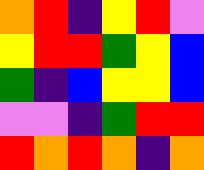[["orange", "red", "indigo", "yellow", "red", "violet"], ["yellow", "red", "red", "green", "yellow", "blue"], ["green", "indigo", "blue", "yellow", "yellow", "blue"], ["violet", "violet", "indigo", "green", "red", "red"], ["red", "orange", "red", "orange", "indigo", "orange"]]